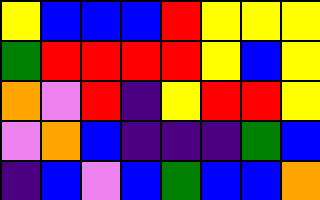[["yellow", "blue", "blue", "blue", "red", "yellow", "yellow", "yellow"], ["green", "red", "red", "red", "red", "yellow", "blue", "yellow"], ["orange", "violet", "red", "indigo", "yellow", "red", "red", "yellow"], ["violet", "orange", "blue", "indigo", "indigo", "indigo", "green", "blue"], ["indigo", "blue", "violet", "blue", "green", "blue", "blue", "orange"]]